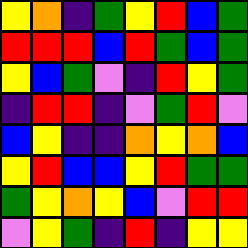[["yellow", "orange", "indigo", "green", "yellow", "red", "blue", "green"], ["red", "red", "red", "blue", "red", "green", "blue", "green"], ["yellow", "blue", "green", "violet", "indigo", "red", "yellow", "green"], ["indigo", "red", "red", "indigo", "violet", "green", "red", "violet"], ["blue", "yellow", "indigo", "indigo", "orange", "yellow", "orange", "blue"], ["yellow", "red", "blue", "blue", "yellow", "red", "green", "green"], ["green", "yellow", "orange", "yellow", "blue", "violet", "red", "red"], ["violet", "yellow", "green", "indigo", "red", "indigo", "yellow", "yellow"]]